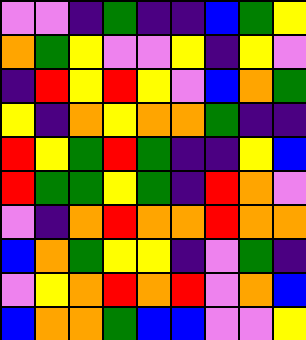[["violet", "violet", "indigo", "green", "indigo", "indigo", "blue", "green", "yellow"], ["orange", "green", "yellow", "violet", "violet", "yellow", "indigo", "yellow", "violet"], ["indigo", "red", "yellow", "red", "yellow", "violet", "blue", "orange", "green"], ["yellow", "indigo", "orange", "yellow", "orange", "orange", "green", "indigo", "indigo"], ["red", "yellow", "green", "red", "green", "indigo", "indigo", "yellow", "blue"], ["red", "green", "green", "yellow", "green", "indigo", "red", "orange", "violet"], ["violet", "indigo", "orange", "red", "orange", "orange", "red", "orange", "orange"], ["blue", "orange", "green", "yellow", "yellow", "indigo", "violet", "green", "indigo"], ["violet", "yellow", "orange", "red", "orange", "red", "violet", "orange", "blue"], ["blue", "orange", "orange", "green", "blue", "blue", "violet", "violet", "yellow"]]